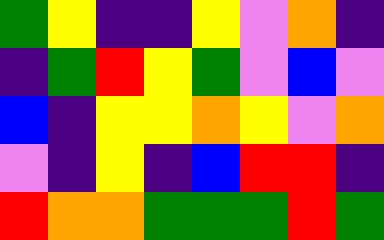[["green", "yellow", "indigo", "indigo", "yellow", "violet", "orange", "indigo"], ["indigo", "green", "red", "yellow", "green", "violet", "blue", "violet"], ["blue", "indigo", "yellow", "yellow", "orange", "yellow", "violet", "orange"], ["violet", "indigo", "yellow", "indigo", "blue", "red", "red", "indigo"], ["red", "orange", "orange", "green", "green", "green", "red", "green"]]